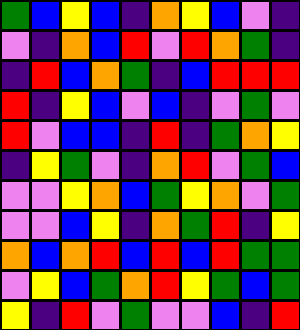[["green", "blue", "yellow", "blue", "indigo", "orange", "yellow", "blue", "violet", "indigo"], ["violet", "indigo", "orange", "blue", "red", "violet", "red", "orange", "green", "indigo"], ["indigo", "red", "blue", "orange", "green", "indigo", "blue", "red", "red", "red"], ["red", "indigo", "yellow", "blue", "violet", "blue", "indigo", "violet", "green", "violet"], ["red", "violet", "blue", "blue", "indigo", "red", "indigo", "green", "orange", "yellow"], ["indigo", "yellow", "green", "violet", "indigo", "orange", "red", "violet", "green", "blue"], ["violet", "violet", "yellow", "orange", "blue", "green", "yellow", "orange", "violet", "green"], ["violet", "violet", "blue", "yellow", "indigo", "orange", "green", "red", "indigo", "yellow"], ["orange", "blue", "orange", "red", "blue", "red", "blue", "red", "green", "green"], ["violet", "yellow", "blue", "green", "orange", "red", "yellow", "green", "blue", "green"], ["yellow", "indigo", "red", "violet", "green", "violet", "violet", "blue", "indigo", "red"]]